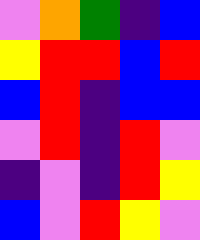[["violet", "orange", "green", "indigo", "blue"], ["yellow", "red", "red", "blue", "red"], ["blue", "red", "indigo", "blue", "blue"], ["violet", "red", "indigo", "red", "violet"], ["indigo", "violet", "indigo", "red", "yellow"], ["blue", "violet", "red", "yellow", "violet"]]